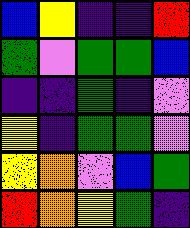[["blue", "yellow", "indigo", "indigo", "red"], ["green", "violet", "green", "green", "blue"], ["indigo", "indigo", "green", "indigo", "violet"], ["yellow", "indigo", "green", "green", "violet"], ["yellow", "orange", "violet", "blue", "green"], ["red", "orange", "yellow", "green", "indigo"]]